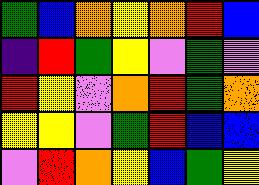[["green", "blue", "orange", "yellow", "orange", "red", "blue"], ["indigo", "red", "green", "yellow", "violet", "green", "violet"], ["red", "yellow", "violet", "orange", "red", "green", "orange"], ["yellow", "yellow", "violet", "green", "red", "blue", "blue"], ["violet", "red", "orange", "yellow", "blue", "green", "yellow"]]